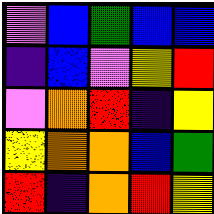[["violet", "blue", "green", "blue", "blue"], ["indigo", "blue", "violet", "yellow", "red"], ["violet", "orange", "red", "indigo", "yellow"], ["yellow", "orange", "orange", "blue", "green"], ["red", "indigo", "orange", "red", "yellow"]]